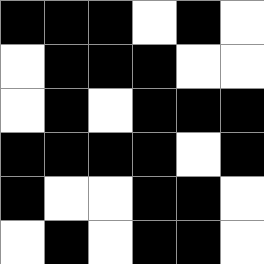[["black", "black", "black", "white", "black", "white"], ["white", "black", "black", "black", "white", "white"], ["white", "black", "white", "black", "black", "black"], ["black", "black", "black", "black", "white", "black"], ["black", "white", "white", "black", "black", "white"], ["white", "black", "white", "black", "black", "white"]]